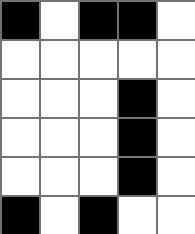[["black", "white", "black", "black", "white"], ["white", "white", "white", "white", "white"], ["white", "white", "white", "black", "white"], ["white", "white", "white", "black", "white"], ["white", "white", "white", "black", "white"], ["black", "white", "black", "white", "white"]]